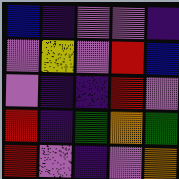[["blue", "indigo", "violet", "violet", "indigo"], ["violet", "yellow", "violet", "red", "blue"], ["violet", "indigo", "indigo", "red", "violet"], ["red", "indigo", "green", "orange", "green"], ["red", "violet", "indigo", "violet", "orange"]]